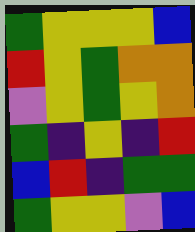[["green", "yellow", "yellow", "yellow", "blue"], ["red", "yellow", "green", "orange", "orange"], ["violet", "yellow", "green", "yellow", "orange"], ["green", "indigo", "yellow", "indigo", "red"], ["blue", "red", "indigo", "green", "green"], ["green", "yellow", "yellow", "violet", "blue"]]